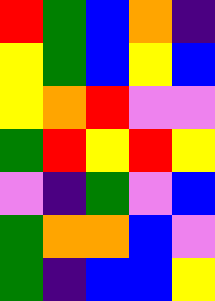[["red", "green", "blue", "orange", "indigo"], ["yellow", "green", "blue", "yellow", "blue"], ["yellow", "orange", "red", "violet", "violet"], ["green", "red", "yellow", "red", "yellow"], ["violet", "indigo", "green", "violet", "blue"], ["green", "orange", "orange", "blue", "violet"], ["green", "indigo", "blue", "blue", "yellow"]]